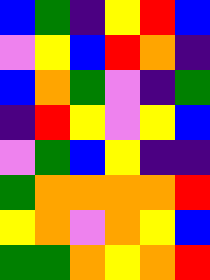[["blue", "green", "indigo", "yellow", "red", "blue"], ["violet", "yellow", "blue", "red", "orange", "indigo"], ["blue", "orange", "green", "violet", "indigo", "green"], ["indigo", "red", "yellow", "violet", "yellow", "blue"], ["violet", "green", "blue", "yellow", "indigo", "indigo"], ["green", "orange", "orange", "orange", "orange", "red"], ["yellow", "orange", "violet", "orange", "yellow", "blue"], ["green", "green", "orange", "yellow", "orange", "red"]]